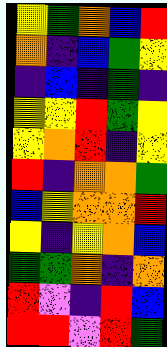[["yellow", "green", "orange", "blue", "red"], ["orange", "indigo", "blue", "green", "yellow"], ["indigo", "blue", "indigo", "green", "indigo"], ["yellow", "yellow", "red", "green", "yellow"], ["yellow", "orange", "red", "indigo", "yellow"], ["red", "indigo", "orange", "orange", "green"], ["blue", "yellow", "orange", "orange", "red"], ["yellow", "indigo", "yellow", "orange", "blue"], ["green", "green", "orange", "indigo", "orange"], ["red", "violet", "indigo", "red", "blue"], ["red", "red", "violet", "red", "green"]]